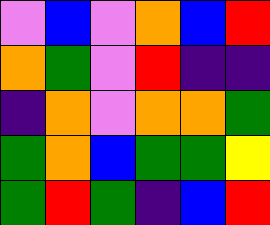[["violet", "blue", "violet", "orange", "blue", "red"], ["orange", "green", "violet", "red", "indigo", "indigo"], ["indigo", "orange", "violet", "orange", "orange", "green"], ["green", "orange", "blue", "green", "green", "yellow"], ["green", "red", "green", "indigo", "blue", "red"]]